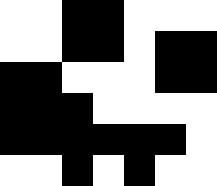[["white", "white", "black", "black", "white", "white", "white"], ["white", "white", "black", "black", "white", "black", "black"], ["black", "black", "white", "white", "white", "black", "black"], ["black", "black", "black", "white", "white", "white", "white"], ["black", "black", "black", "black", "black", "black", "white"], ["white", "white", "black", "white", "black", "white", "white"]]